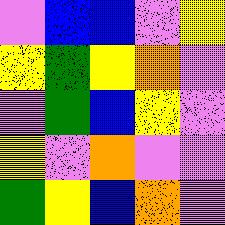[["violet", "blue", "blue", "violet", "yellow"], ["yellow", "green", "yellow", "orange", "violet"], ["violet", "green", "blue", "yellow", "violet"], ["yellow", "violet", "orange", "violet", "violet"], ["green", "yellow", "blue", "orange", "violet"]]